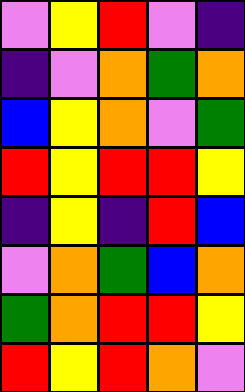[["violet", "yellow", "red", "violet", "indigo"], ["indigo", "violet", "orange", "green", "orange"], ["blue", "yellow", "orange", "violet", "green"], ["red", "yellow", "red", "red", "yellow"], ["indigo", "yellow", "indigo", "red", "blue"], ["violet", "orange", "green", "blue", "orange"], ["green", "orange", "red", "red", "yellow"], ["red", "yellow", "red", "orange", "violet"]]